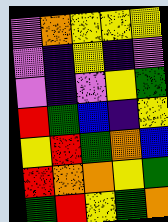[["violet", "orange", "yellow", "yellow", "yellow"], ["violet", "indigo", "yellow", "indigo", "violet"], ["violet", "indigo", "violet", "yellow", "green"], ["red", "green", "blue", "indigo", "yellow"], ["yellow", "red", "green", "orange", "blue"], ["red", "orange", "orange", "yellow", "green"], ["green", "red", "yellow", "green", "orange"]]